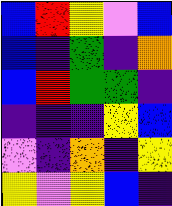[["blue", "red", "yellow", "violet", "blue"], ["blue", "indigo", "green", "indigo", "orange"], ["blue", "red", "green", "green", "indigo"], ["indigo", "indigo", "indigo", "yellow", "blue"], ["violet", "indigo", "orange", "indigo", "yellow"], ["yellow", "violet", "yellow", "blue", "indigo"]]